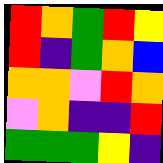[["red", "orange", "green", "red", "yellow"], ["red", "indigo", "green", "orange", "blue"], ["orange", "orange", "violet", "red", "orange"], ["violet", "orange", "indigo", "indigo", "red"], ["green", "green", "green", "yellow", "indigo"]]